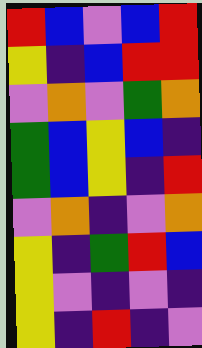[["red", "blue", "violet", "blue", "red"], ["yellow", "indigo", "blue", "red", "red"], ["violet", "orange", "violet", "green", "orange"], ["green", "blue", "yellow", "blue", "indigo"], ["green", "blue", "yellow", "indigo", "red"], ["violet", "orange", "indigo", "violet", "orange"], ["yellow", "indigo", "green", "red", "blue"], ["yellow", "violet", "indigo", "violet", "indigo"], ["yellow", "indigo", "red", "indigo", "violet"]]